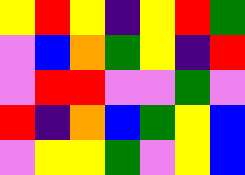[["yellow", "red", "yellow", "indigo", "yellow", "red", "green"], ["violet", "blue", "orange", "green", "yellow", "indigo", "red"], ["violet", "red", "red", "violet", "violet", "green", "violet"], ["red", "indigo", "orange", "blue", "green", "yellow", "blue"], ["violet", "yellow", "yellow", "green", "violet", "yellow", "blue"]]